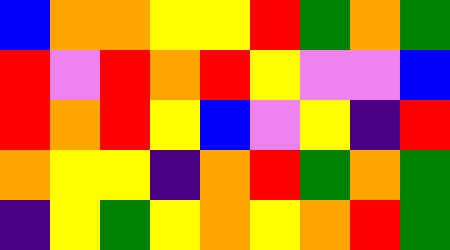[["blue", "orange", "orange", "yellow", "yellow", "red", "green", "orange", "green"], ["red", "violet", "red", "orange", "red", "yellow", "violet", "violet", "blue"], ["red", "orange", "red", "yellow", "blue", "violet", "yellow", "indigo", "red"], ["orange", "yellow", "yellow", "indigo", "orange", "red", "green", "orange", "green"], ["indigo", "yellow", "green", "yellow", "orange", "yellow", "orange", "red", "green"]]